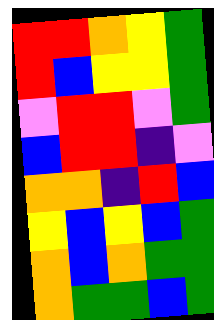[["red", "red", "orange", "yellow", "green"], ["red", "blue", "yellow", "yellow", "green"], ["violet", "red", "red", "violet", "green"], ["blue", "red", "red", "indigo", "violet"], ["orange", "orange", "indigo", "red", "blue"], ["yellow", "blue", "yellow", "blue", "green"], ["orange", "blue", "orange", "green", "green"], ["orange", "green", "green", "blue", "green"]]